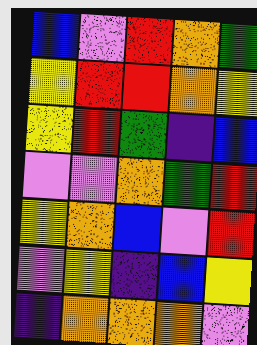[["blue", "violet", "red", "orange", "green"], ["yellow", "red", "red", "orange", "yellow"], ["yellow", "red", "green", "indigo", "blue"], ["violet", "violet", "orange", "green", "red"], ["yellow", "orange", "blue", "violet", "red"], ["violet", "yellow", "indigo", "blue", "yellow"], ["indigo", "orange", "orange", "orange", "violet"]]